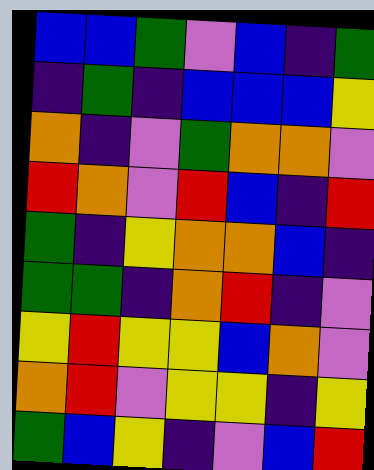[["blue", "blue", "green", "violet", "blue", "indigo", "green"], ["indigo", "green", "indigo", "blue", "blue", "blue", "yellow"], ["orange", "indigo", "violet", "green", "orange", "orange", "violet"], ["red", "orange", "violet", "red", "blue", "indigo", "red"], ["green", "indigo", "yellow", "orange", "orange", "blue", "indigo"], ["green", "green", "indigo", "orange", "red", "indigo", "violet"], ["yellow", "red", "yellow", "yellow", "blue", "orange", "violet"], ["orange", "red", "violet", "yellow", "yellow", "indigo", "yellow"], ["green", "blue", "yellow", "indigo", "violet", "blue", "red"]]